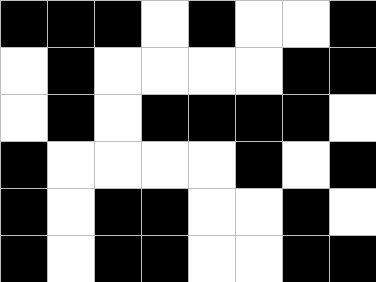[["black", "black", "black", "white", "black", "white", "white", "black"], ["white", "black", "white", "white", "white", "white", "black", "black"], ["white", "black", "white", "black", "black", "black", "black", "white"], ["black", "white", "white", "white", "white", "black", "white", "black"], ["black", "white", "black", "black", "white", "white", "black", "white"], ["black", "white", "black", "black", "white", "white", "black", "black"]]